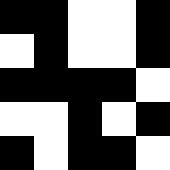[["black", "black", "white", "white", "black"], ["white", "black", "white", "white", "black"], ["black", "black", "black", "black", "white"], ["white", "white", "black", "white", "black"], ["black", "white", "black", "black", "white"]]